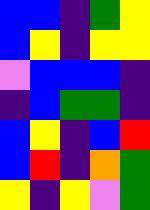[["blue", "blue", "indigo", "green", "yellow"], ["blue", "yellow", "indigo", "yellow", "yellow"], ["violet", "blue", "blue", "blue", "indigo"], ["indigo", "blue", "green", "green", "indigo"], ["blue", "yellow", "indigo", "blue", "red"], ["blue", "red", "indigo", "orange", "green"], ["yellow", "indigo", "yellow", "violet", "green"]]